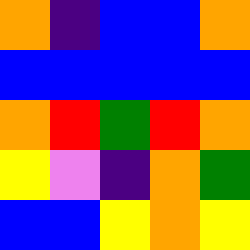[["orange", "indigo", "blue", "blue", "orange"], ["blue", "blue", "blue", "blue", "blue"], ["orange", "red", "green", "red", "orange"], ["yellow", "violet", "indigo", "orange", "green"], ["blue", "blue", "yellow", "orange", "yellow"]]